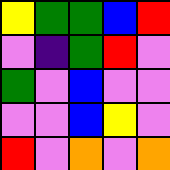[["yellow", "green", "green", "blue", "red"], ["violet", "indigo", "green", "red", "violet"], ["green", "violet", "blue", "violet", "violet"], ["violet", "violet", "blue", "yellow", "violet"], ["red", "violet", "orange", "violet", "orange"]]